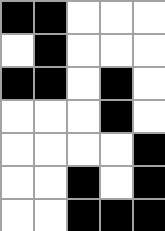[["black", "black", "white", "white", "white"], ["white", "black", "white", "white", "white"], ["black", "black", "white", "black", "white"], ["white", "white", "white", "black", "white"], ["white", "white", "white", "white", "black"], ["white", "white", "black", "white", "black"], ["white", "white", "black", "black", "black"]]